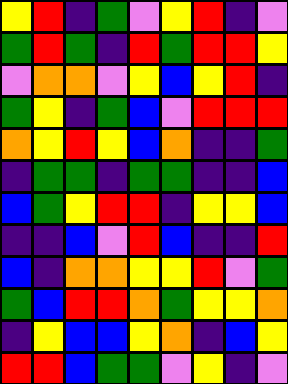[["yellow", "red", "indigo", "green", "violet", "yellow", "red", "indigo", "violet"], ["green", "red", "green", "indigo", "red", "green", "red", "red", "yellow"], ["violet", "orange", "orange", "violet", "yellow", "blue", "yellow", "red", "indigo"], ["green", "yellow", "indigo", "green", "blue", "violet", "red", "red", "red"], ["orange", "yellow", "red", "yellow", "blue", "orange", "indigo", "indigo", "green"], ["indigo", "green", "green", "indigo", "green", "green", "indigo", "indigo", "blue"], ["blue", "green", "yellow", "red", "red", "indigo", "yellow", "yellow", "blue"], ["indigo", "indigo", "blue", "violet", "red", "blue", "indigo", "indigo", "red"], ["blue", "indigo", "orange", "orange", "yellow", "yellow", "red", "violet", "green"], ["green", "blue", "red", "red", "orange", "green", "yellow", "yellow", "orange"], ["indigo", "yellow", "blue", "blue", "yellow", "orange", "indigo", "blue", "yellow"], ["red", "red", "blue", "green", "green", "violet", "yellow", "indigo", "violet"]]